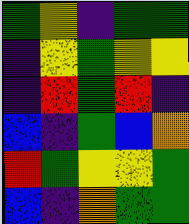[["green", "yellow", "indigo", "green", "green"], ["indigo", "yellow", "green", "yellow", "yellow"], ["indigo", "red", "green", "red", "indigo"], ["blue", "indigo", "green", "blue", "orange"], ["red", "green", "yellow", "yellow", "green"], ["blue", "indigo", "orange", "green", "green"]]